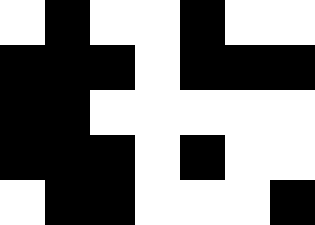[["white", "black", "white", "white", "black", "white", "white"], ["black", "black", "black", "white", "black", "black", "black"], ["black", "black", "white", "white", "white", "white", "white"], ["black", "black", "black", "white", "black", "white", "white"], ["white", "black", "black", "white", "white", "white", "black"]]